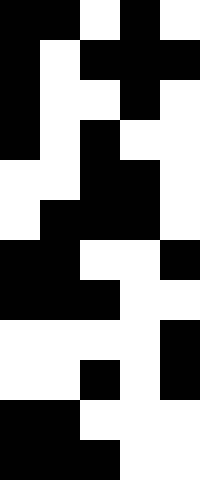[["black", "black", "white", "black", "white"], ["black", "white", "black", "black", "black"], ["black", "white", "white", "black", "white"], ["black", "white", "black", "white", "white"], ["white", "white", "black", "black", "white"], ["white", "black", "black", "black", "white"], ["black", "black", "white", "white", "black"], ["black", "black", "black", "white", "white"], ["white", "white", "white", "white", "black"], ["white", "white", "black", "white", "black"], ["black", "black", "white", "white", "white"], ["black", "black", "black", "white", "white"]]